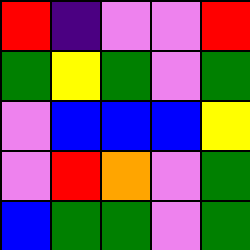[["red", "indigo", "violet", "violet", "red"], ["green", "yellow", "green", "violet", "green"], ["violet", "blue", "blue", "blue", "yellow"], ["violet", "red", "orange", "violet", "green"], ["blue", "green", "green", "violet", "green"]]